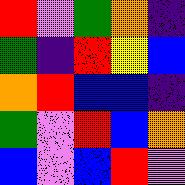[["red", "violet", "green", "orange", "indigo"], ["green", "indigo", "red", "yellow", "blue"], ["orange", "red", "blue", "blue", "indigo"], ["green", "violet", "red", "blue", "orange"], ["blue", "violet", "blue", "red", "violet"]]